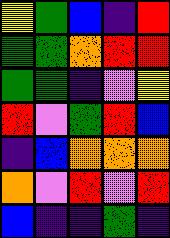[["yellow", "green", "blue", "indigo", "red"], ["green", "green", "orange", "red", "red"], ["green", "green", "indigo", "violet", "yellow"], ["red", "violet", "green", "red", "blue"], ["indigo", "blue", "orange", "orange", "orange"], ["orange", "violet", "red", "violet", "red"], ["blue", "indigo", "indigo", "green", "indigo"]]